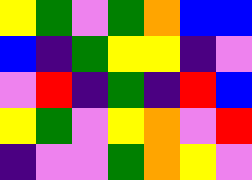[["yellow", "green", "violet", "green", "orange", "blue", "blue"], ["blue", "indigo", "green", "yellow", "yellow", "indigo", "violet"], ["violet", "red", "indigo", "green", "indigo", "red", "blue"], ["yellow", "green", "violet", "yellow", "orange", "violet", "red"], ["indigo", "violet", "violet", "green", "orange", "yellow", "violet"]]